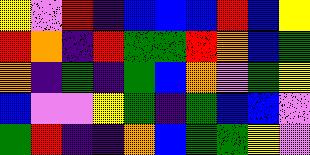[["yellow", "violet", "red", "indigo", "blue", "blue", "blue", "red", "blue", "yellow"], ["red", "orange", "indigo", "red", "green", "green", "red", "orange", "blue", "green"], ["orange", "indigo", "green", "indigo", "green", "blue", "orange", "violet", "green", "yellow"], ["blue", "violet", "violet", "yellow", "green", "indigo", "green", "blue", "blue", "violet"], ["green", "red", "indigo", "indigo", "orange", "blue", "green", "green", "yellow", "violet"]]